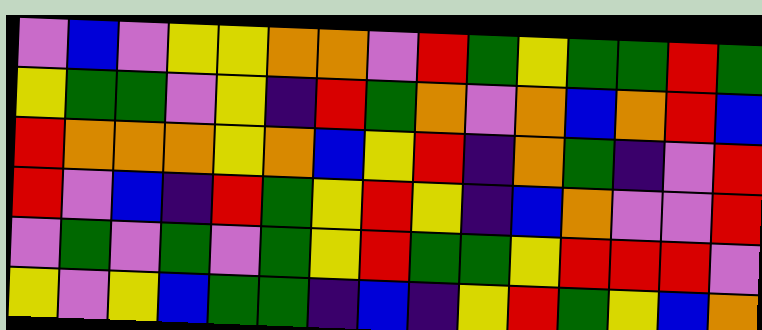[["violet", "blue", "violet", "yellow", "yellow", "orange", "orange", "violet", "red", "green", "yellow", "green", "green", "red", "green"], ["yellow", "green", "green", "violet", "yellow", "indigo", "red", "green", "orange", "violet", "orange", "blue", "orange", "red", "blue"], ["red", "orange", "orange", "orange", "yellow", "orange", "blue", "yellow", "red", "indigo", "orange", "green", "indigo", "violet", "red"], ["red", "violet", "blue", "indigo", "red", "green", "yellow", "red", "yellow", "indigo", "blue", "orange", "violet", "violet", "red"], ["violet", "green", "violet", "green", "violet", "green", "yellow", "red", "green", "green", "yellow", "red", "red", "red", "violet"], ["yellow", "violet", "yellow", "blue", "green", "green", "indigo", "blue", "indigo", "yellow", "red", "green", "yellow", "blue", "orange"]]